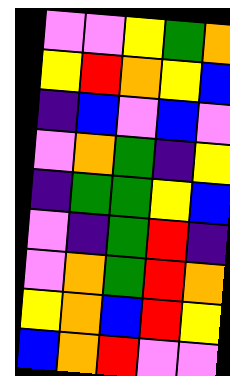[["violet", "violet", "yellow", "green", "orange"], ["yellow", "red", "orange", "yellow", "blue"], ["indigo", "blue", "violet", "blue", "violet"], ["violet", "orange", "green", "indigo", "yellow"], ["indigo", "green", "green", "yellow", "blue"], ["violet", "indigo", "green", "red", "indigo"], ["violet", "orange", "green", "red", "orange"], ["yellow", "orange", "blue", "red", "yellow"], ["blue", "orange", "red", "violet", "violet"]]